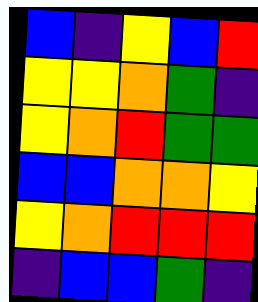[["blue", "indigo", "yellow", "blue", "red"], ["yellow", "yellow", "orange", "green", "indigo"], ["yellow", "orange", "red", "green", "green"], ["blue", "blue", "orange", "orange", "yellow"], ["yellow", "orange", "red", "red", "red"], ["indigo", "blue", "blue", "green", "indigo"]]